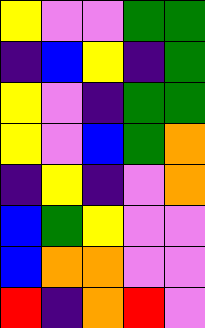[["yellow", "violet", "violet", "green", "green"], ["indigo", "blue", "yellow", "indigo", "green"], ["yellow", "violet", "indigo", "green", "green"], ["yellow", "violet", "blue", "green", "orange"], ["indigo", "yellow", "indigo", "violet", "orange"], ["blue", "green", "yellow", "violet", "violet"], ["blue", "orange", "orange", "violet", "violet"], ["red", "indigo", "orange", "red", "violet"]]